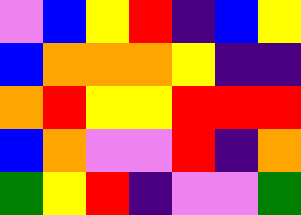[["violet", "blue", "yellow", "red", "indigo", "blue", "yellow"], ["blue", "orange", "orange", "orange", "yellow", "indigo", "indigo"], ["orange", "red", "yellow", "yellow", "red", "red", "red"], ["blue", "orange", "violet", "violet", "red", "indigo", "orange"], ["green", "yellow", "red", "indigo", "violet", "violet", "green"]]